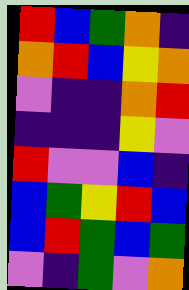[["red", "blue", "green", "orange", "indigo"], ["orange", "red", "blue", "yellow", "orange"], ["violet", "indigo", "indigo", "orange", "red"], ["indigo", "indigo", "indigo", "yellow", "violet"], ["red", "violet", "violet", "blue", "indigo"], ["blue", "green", "yellow", "red", "blue"], ["blue", "red", "green", "blue", "green"], ["violet", "indigo", "green", "violet", "orange"]]